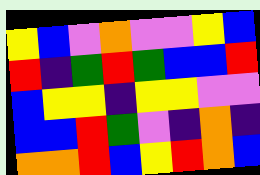[["yellow", "blue", "violet", "orange", "violet", "violet", "yellow", "blue"], ["red", "indigo", "green", "red", "green", "blue", "blue", "red"], ["blue", "yellow", "yellow", "indigo", "yellow", "yellow", "violet", "violet"], ["blue", "blue", "red", "green", "violet", "indigo", "orange", "indigo"], ["orange", "orange", "red", "blue", "yellow", "red", "orange", "blue"]]